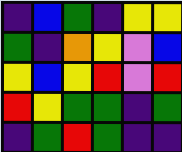[["indigo", "blue", "green", "indigo", "yellow", "yellow"], ["green", "indigo", "orange", "yellow", "violet", "blue"], ["yellow", "blue", "yellow", "red", "violet", "red"], ["red", "yellow", "green", "green", "indigo", "green"], ["indigo", "green", "red", "green", "indigo", "indigo"]]